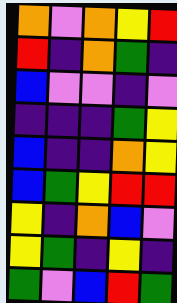[["orange", "violet", "orange", "yellow", "red"], ["red", "indigo", "orange", "green", "indigo"], ["blue", "violet", "violet", "indigo", "violet"], ["indigo", "indigo", "indigo", "green", "yellow"], ["blue", "indigo", "indigo", "orange", "yellow"], ["blue", "green", "yellow", "red", "red"], ["yellow", "indigo", "orange", "blue", "violet"], ["yellow", "green", "indigo", "yellow", "indigo"], ["green", "violet", "blue", "red", "green"]]